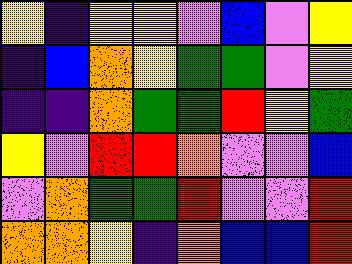[["yellow", "indigo", "yellow", "yellow", "violet", "blue", "violet", "yellow"], ["indigo", "blue", "orange", "yellow", "green", "green", "violet", "yellow"], ["indigo", "indigo", "orange", "green", "green", "red", "yellow", "green"], ["yellow", "violet", "red", "red", "orange", "violet", "violet", "blue"], ["violet", "orange", "green", "green", "red", "violet", "violet", "red"], ["orange", "orange", "yellow", "indigo", "orange", "blue", "blue", "red"]]